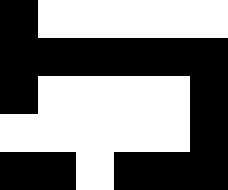[["black", "white", "white", "white", "white", "white"], ["black", "black", "black", "black", "black", "black"], ["black", "white", "white", "white", "white", "black"], ["white", "white", "white", "white", "white", "black"], ["black", "black", "white", "black", "black", "black"]]